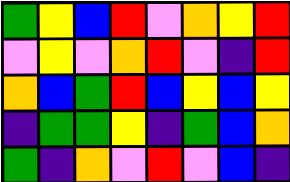[["green", "yellow", "blue", "red", "violet", "orange", "yellow", "red"], ["violet", "yellow", "violet", "orange", "red", "violet", "indigo", "red"], ["orange", "blue", "green", "red", "blue", "yellow", "blue", "yellow"], ["indigo", "green", "green", "yellow", "indigo", "green", "blue", "orange"], ["green", "indigo", "orange", "violet", "red", "violet", "blue", "indigo"]]